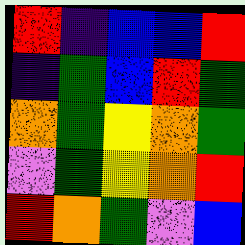[["red", "indigo", "blue", "blue", "red"], ["indigo", "green", "blue", "red", "green"], ["orange", "green", "yellow", "orange", "green"], ["violet", "green", "yellow", "orange", "red"], ["red", "orange", "green", "violet", "blue"]]